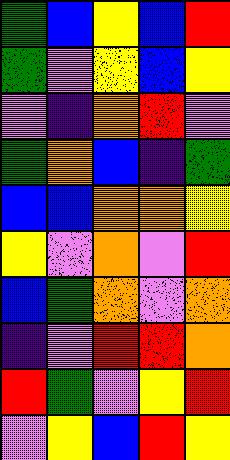[["green", "blue", "yellow", "blue", "red"], ["green", "violet", "yellow", "blue", "yellow"], ["violet", "indigo", "orange", "red", "violet"], ["green", "orange", "blue", "indigo", "green"], ["blue", "blue", "orange", "orange", "yellow"], ["yellow", "violet", "orange", "violet", "red"], ["blue", "green", "orange", "violet", "orange"], ["indigo", "violet", "red", "red", "orange"], ["red", "green", "violet", "yellow", "red"], ["violet", "yellow", "blue", "red", "yellow"]]